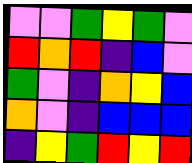[["violet", "violet", "green", "yellow", "green", "violet"], ["red", "orange", "red", "indigo", "blue", "violet"], ["green", "violet", "indigo", "orange", "yellow", "blue"], ["orange", "violet", "indigo", "blue", "blue", "blue"], ["indigo", "yellow", "green", "red", "yellow", "red"]]